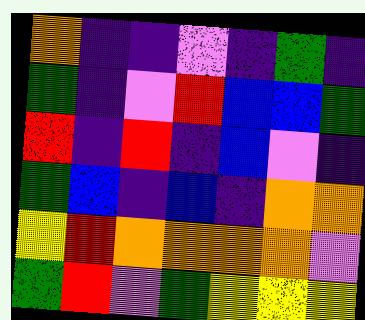[["orange", "indigo", "indigo", "violet", "indigo", "green", "indigo"], ["green", "indigo", "violet", "red", "blue", "blue", "green"], ["red", "indigo", "red", "indigo", "blue", "violet", "indigo"], ["green", "blue", "indigo", "blue", "indigo", "orange", "orange"], ["yellow", "red", "orange", "orange", "orange", "orange", "violet"], ["green", "red", "violet", "green", "yellow", "yellow", "yellow"]]